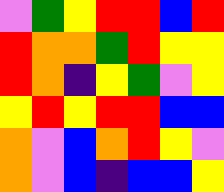[["violet", "green", "yellow", "red", "red", "blue", "red"], ["red", "orange", "orange", "green", "red", "yellow", "yellow"], ["red", "orange", "indigo", "yellow", "green", "violet", "yellow"], ["yellow", "red", "yellow", "red", "red", "blue", "blue"], ["orange", "violet", "blue", "orange", "red", "yellow", "violet"], ["orange", "violet", "blue", "indigo", "blue", "blue", "yellow"]]